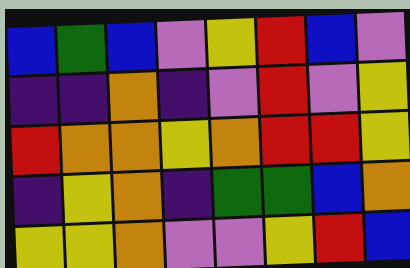[["blue", "green", "blue", "violet", "yellow", "red", "blue", "violet"], ["indigo", "indigo", "orange", "indigo", "violet", "red", "violet", "yellow"], ["red", "orange", "orange", "yellow", "orange", "red", "red", "yellow"], ["indigo", "yellow", "orange", "indigo", "green", "green", "blue", "orange"], ["yellow", "yellow", "orange", "violet", "violet", "yellow", "red", "blue"]]